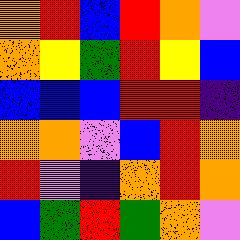[["orange", "red", "blue", "red", "orange", "violet"], ["orange", "yellow", "green", "red", "yellow", "blue"], ["blue", "blue", "blue", "red", "red", "indigo"], ["orange", "orange", "violet", "blue", "red", "orange"], ["red", "violet", "indigo", "orange", "red", "orange"], ["blue", "green", "red", "green", "orange", "violet"]]